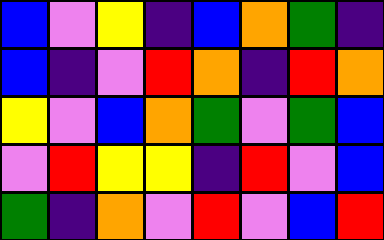[["blue", "violet", "yellow", "indigo", "blue", "orange", "green", "indigo"], ["blue", "indigo", "violet", "red", "orange", "indigo", "red", "orange"], ["yellow", "violet", "blue", "orange", "green", "violet", "green", "blue"], ["violet", "red", "yellow", "yellow", "indigo", "red", "violet", "blue"], ["green", "indigo", "orange", "violet", "red", "violet", "blue", "red"]]